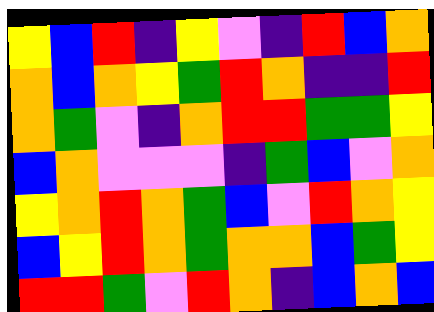[["yellow", "blue", "red", "indigo", "yellow", "violet", "indigo", "red", "blue", "orange"], ["orange", "blue", "orange", "yellow", "green", "red", "orange", "indigo", "indigo", "red"], ["orange", "green", "violet", "indigo", "orange", "red", "red", "green", "green", "yellow"], ["blue", "orange", "violet", "violet", "violet", "indigo", "green", "blue", "violet", "orange"], ["yellow", "orange", "red", "orange", "green", "blue", "violet", "red", "orange", "yellow"], ["blue", "yellow", "red", "orange", "green", "orange", "orange", "blue", "green", "yellow"], ["red", "red", "green", "violet", "red", "orange", "indigo", "blue", "orange", "blue"]]